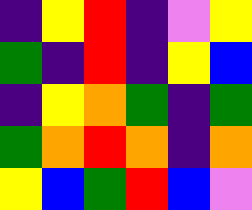[["indigo", "yellow", "red", "indigo", "violet", "yellow"], ["green", "indigo", "red", "indigo", "yellow", "blue"], ["indigo", "yellow", "orange", "green", "indigo", "green"], ["green", "orange", "red", "orange", "indigo", "orange"], ["yellow", "blue", "green", "red", "blue", "violet"]]